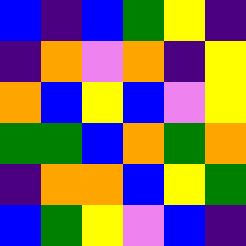[["blue", "indigo", "blue", "green", "yellow", "indigo"], ["indigo", "orange", "violet", "orange", "indigo", "yellow"], ["orange", "blue", "yellow", "blue", "violet", "yellow"], ["green", "green", "blue", "orange", "green", "orange"], ["indigo", "orange", "orange", "blue", "yellow", "green"], ["blue", "green", "yellow", "violet", "blue", "indigo"]]